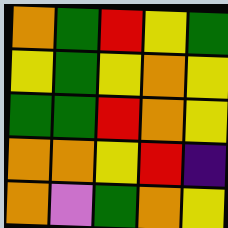[["orange", "green", "red", "yellow", "green"], ["yellow", "green", "yellow", "orange", "yellow"], ["green", "green", "red", "orange", "yellow"], ["orange", "orange", "yellow", "red", "indigo"], ["orange", "violet", "green", "orange", "yellow"]]